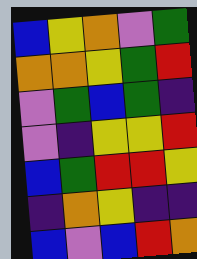[["blue", "yellow", "orange", "violet", "green"], ["orange", "orange", "yellow", "green", "red"], ["violet", "green", "blue", "green", "indigo"], ["violet", "indigo", "yellow", "yellow", "red"], ["blue", "green", "red", "red", "yellow"], ["indigo", "orange", "yellow", "indigo", "indigo"], ["blue", "violet", "blue", "red", "orange"]]